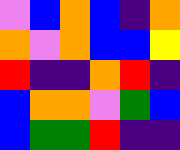[["violet", "blue", "orange", "blue", "indigo", "orange"], ["orange", "violet", "orange", "blue", "blue", "yellow"], ["red", "indigo", "indigo", "orange", "red", "indigo"], ["blue", "orange", "orange", "violet", "green", "blue"], ["blue", "green", "green", "red", "indigo", "indigo"]]